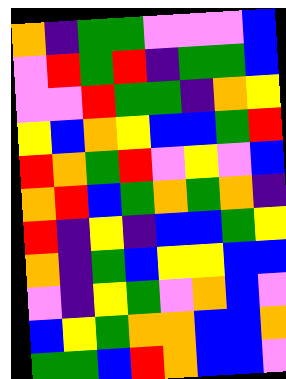[["orange", "indigo", "green", "green", "violet", "violet", "violet", "blue"], ["violet", "red", "green", "red", "indigo", "green", "green", "blue"], ["violet", "violet", "red", "green", "green", "indigo", "orange", "yellow"], ["yellow", "blue", "orange", "yellow", "blue", "blue", "green", "red"], ["red", "orange", "green", "red", "violet", "yellow", "violet", "blue"], ["orange", "red", "blue", "green", "orange", "green", "orange", "indigo"], ["red", "indigo", "yellow", "indigo", "blue", "blue", "green", "yellow"], ["orange", "indigo", "green", "blue", "yellow", "yellow", "blue", "blue"], ["violet", "indigo", "yellow", "green", "violet", "orange", "blue", "violet"], ["blue", "yellow", "green", "orange", "orange", "blue", "blue", "orange"], ["green", "green", "blue", "red", "orange", "blue", "blue", "violet"]]